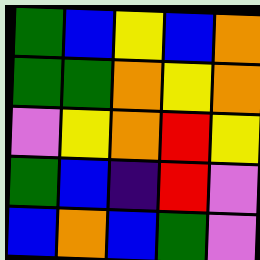[["green", "blue", "yellow", "blue", "orange"], ["green", "green", "orange", "yellow", "orange"], ["violet", "yellow", "orange", "red", "yellow"], ["green", "blue", "indigo", "red", "violet"], ["blue", "orange", "blue", "green", "violet"]]